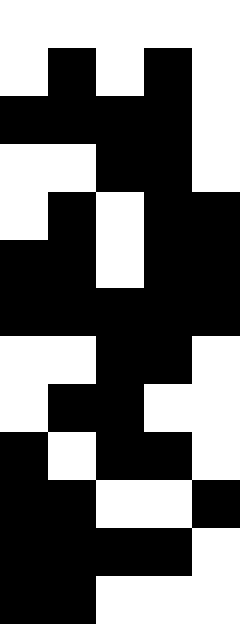[["white", "white", "white", "white", "white"], ["white", "black", "white", "black", "white"], ["black", "black", "black", "black", "white"], ["white", "white", "black", "black", "white"], ["white", "black", "white", "black", "black"], ["black", "black", "white", "black", "black"], ["black", "black", "black", "black", "black"], ["white", "white", "black", "black", "white"], ["white", "black", "black", "white", "white"], ["black", "white", "black", "black", "white"], ["black", "black", "white", "white", "black"], ["black", "black", "black", "black", "white"], ["black", "black", "white", "white", "white"]]